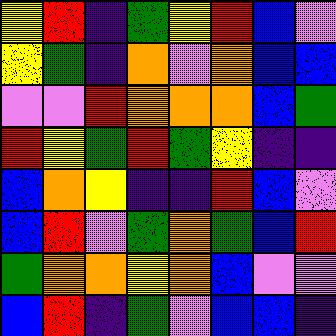[["yellow", "red", "indigo", "green", "yellow", "red", "blue", "violet"], ["yellow", "green", "indigo", "orange", "violet", "orange", "blue", "blue"], ["violet", "violet", "red", "orange", "orange", "orange", "blue", "green"], ["red", "yellow", "green", "red", "green", "yellow", "indigo", "indigo"], ["blue", "orange", "yellow", "indigo", "indigo", "red", "blue", "violet"], ["blue", "red", "violet", "green", "orange", "green", "blue", "red"], ["green", "orange", "orange", "yellow", "orange", "blue", "violet", "violet"], ["blue", "red", "indigo", "green", "violet", "blue", "blue", "indigo"]]